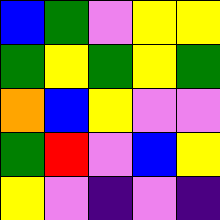[["blue", "green", "violet", "yellow", "yellow"], ["green", "yellow", "green", "yellow", "green"], ["orange", "blue", "yellow", "violet", "violet"], ["green", "red", "violet", "blue", "yellow"], ["yellow", "violet", "indigo", "violet", "indigo"]]